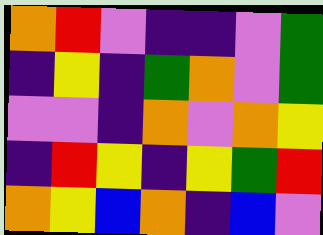[["orange", "red", "violet", "indigo", "indigo", "violet", "green"], ["indigo", "yellow", "indigo", "green", "orange", "violet", "green"], ["violet", "violet", "indigo", "orange", "violet", "orange", "yellow"], ["indigo", "red", "yellow", "indigo", "yellow", "green", "red"], ["orange", "yellow", "blue", "orange", "indigo", "blue", "violet"]]